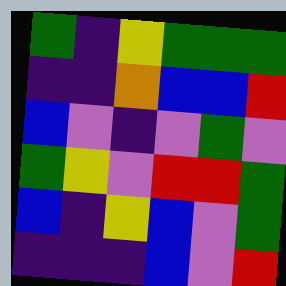[["green", "indigo", "yellow", "green", "green", "green"], ["indigo", "indigo", "orange", "blue", "blue", "red"], ["blue", "violet", "indigo", "violet", "green", "violet"], ["green", "yellow", "violet", "red", "red", "green"], ["blue", "indigo", "yellow", "blue", "violet", "green"], ["indigo", "indigo", "indigo", "blue", "violet", "red"]]